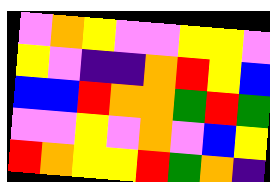[["violet", "orange", "yellow", "violet", "violet", "yellow", "yellow", "violet"], ["yellow", "violet", "indigo", "indigo", "orange", "red", "yellow", "blue"], ["blue", "blue", "red", "orange", "orange", "green", "red", "green"], ["violet", "violet", "yellow", "violet", "orange", "violet", "blue", "yellow"], ["red", "orange", "yellow", "yellow", "red", "green", "orange", "indigo"]]